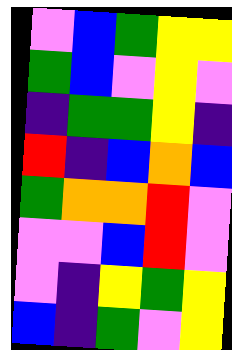[["violet", "blue", "green", "yellow", "yellow"], ["green", "blue", "violet", "yellow", "violet"], ["indigo", "green", "green", "yellow", "indigo"], ["red", "indigo", "blue", "orange", "blue"], ["green", "orange", "orange", "red", "violet"], ["violet", "violet", "blue", "red", "violet"], ["violet", "indigo", "yellow", "green", "yellow"], ["blue", "indigo", "green", "violet", "yellow"]]